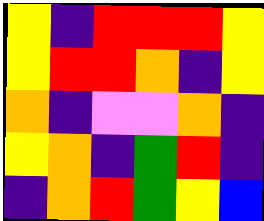[["yellow", "indigo", "red", "red", "red", "yellow"], ["yellow", "red", "red", "orange", "indigo", "yellow"], ["orange", "indigo", "violet", "violet", "orange", "indigo"], ["yellow", "orange", "indigo", "green", "red", "indigo"], ["indigo", "orange", "red", "green", "yellow", "blue"]]